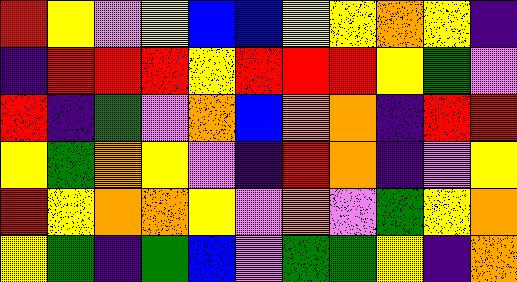[["red", "yellow", "violet", "yellow", "blue", "blue", "yellow", "yellow", "orange", "yellow", "indigo"], ["indigo", "red", "red", "red", "yellow", "red", "red", "red", "yellow", "green", "violet"], ["red", "indigo", "green", "violet", "orange", "blue", "orange", "orange", "indigo", "red", "red"], ["yellow", "green", "orange", "yellow", "violet", "indigo", "red", "orange", "indigo", "violet", "yellow"], ["red", "yellow", "orange", "orange", "yellow", "violet", "orange", "violet", "green", "yellow", "orange"], ["yellow", "green", "indigo", "green", "blue", "violet", "green", "green", "yellow", "indigo", "orange"]]